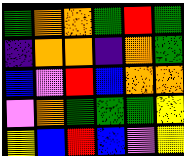[["green", "orange", "orange", "green", "red", "green"], ["indigo", "orange", "orange", "indigo", "orange", "green"], ["blue", "violet", "red", "blue", "orange", "orange"], ["violet", "orange", "green", "green", "green", "yellow"], ["yellow", "blue", "red", "blue", "violet", "yellow"]]